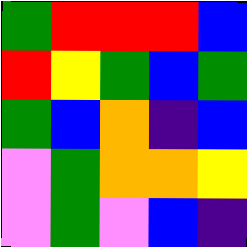[["green", "red", "red", "red", "blue"], ["red", "yellow", "green", "blue", "green"], ["green", "blue", "orange", "indigo", "blue"], ["violet", "green", "orange", "orange", "yellow"], ["violet", "green", "violet", "blue", "indigo"]]